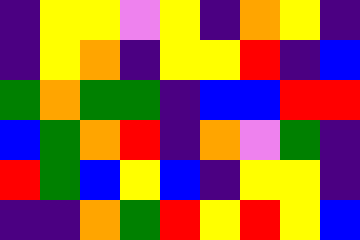[["indigo", "yellow", "yellow", "violet", "yellow", "indigo", "orange", "yellow", "indigo"], ["indigo", "yellow", "orange", "indigo", "yellow", "yellow", "red", "indigo", "blue"], ["green", "orange", "green", "green", "indigo", "blue", "blue", "red", "red"], ["blue", "green", "orange", "red", "indigo", "orange", "violet", "green", "indigo"], ["red", "green", "blue", "yellow", "blue", "indigo", "yellow", "yellow", "indigo"], ["indigo", "indigo", "orange", "green", "red", "yellow", "red", "yellow", "blue"]]